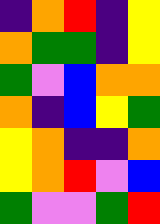[["indigo", "orange", "red", "indigo", "yellow"], ["orange", "green", "green", "indigo", "yellow"], ["green", "violet", "blue", "orange", "orange"], ["orange", "indigo", "blue", "yellow", "green"], ["yellow", "orange", "indigo", "indigo", "orange"], ["yellow", "orange", "red", "violet", "blue"], ["green", "violet", "violet", "green", "red"]]